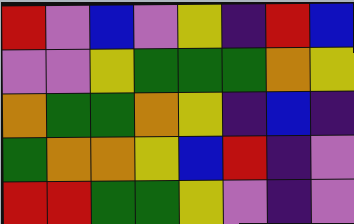[["red", "violet", "blue", "violet", "yellow", "indigo", "red", "blue"], ["violet", "violet", "yellow", "green", "green", "green", "orange", "yellow"], ["orange", "green", "green", "orange", "yellow", "indigo", "blue", "indigo"], ["green", "orange", "orange", "yellow", "blue", "red", "indigo", "violet"], ["red", "red", "green", "green", "yellow", "violet", "indigo", "violet"]]